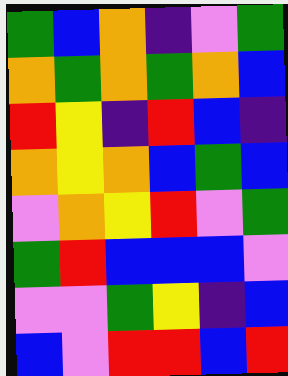[["green", "blue", "orange", "indigo", "violet", "green"], ["orange", "green", "orange", "green", "orange", "blue"], ["red", "yellow", "indigo", "red", "blue", "indigo"], ["orange", "yellow", "orange", "blue", "green", "blue"], ["violet", "orange", "yellow", "red", "violet", "green"], ["green", "red", "blue", "blue", "blue", "violet"], ["violet", "violet", "green", "yellow", "indigo", "blue"], ["blue", "violet", "red", "red", "blue", "red"]]